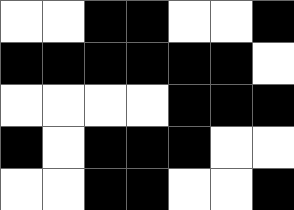[["white", "white", "black", "black", "white", "white", "black"], ["black", "black", "black", "black", "black", "black", "white"], ["white", "white", "white", "white", "black", "black", "black"], ["black", "white", "black", "black", "black", "white", "white"], ["white", "white", "black", "black", "white", "white", "black"]]